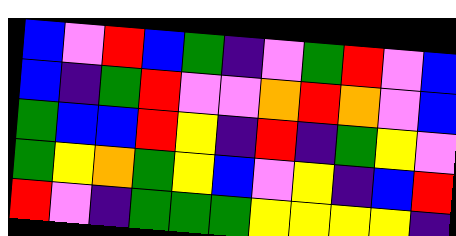[["blue", "violet", "red", "blue", "green", "indigo", "violet", "green", "red", "violet", "blue"], ["blue", "indigo", "green", "red", "violet", "violet", "orange", "red", "orange", "violet", "blue"], ["green", "blue", "blue", "red", "yellow", "indigo", "red", "indigo", "green", "yellow", "violet"], ["green", "yellow", "orange", "green", "yellow", "blue", "violet", "yellow", "indigo", "blue", "red"], ["red", "violet", "indigo", "green", "green", "green", "yellow", "yellow", "yellow", "yellow", "indigo"]]